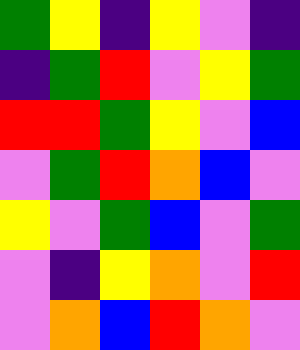[["green", "yellow", "indigo", "yellow", "violet", "indigo"], ["indigo", "green", "red", "violet", "yellow", "green"], ["red", "red", "green", "yellow", "violet", "blue"], ["violet", "green", "red", "orange", "blue", "violet"], ["yellow", "violet", "green", "blue", "violet", "green"], ["violet", "indigo", "yellow", "orange", "violet", "red"], ["violet", "orange", "blue", "red", "orange", "violet"]]